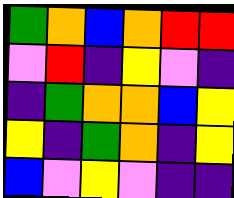[["green", "orange", "blue", "orange", "red", "red"], ["violet", "red", "indigo", "yellow", "violet", "indigo"], ["indigo", "green", "orange", "orange", "blue", "yellow"], ["yellow", "indigo", "green", "orange", "indigo", "yellow"], ["blue", "violet", "yellow", "violet", "indigo", "indigo"]]